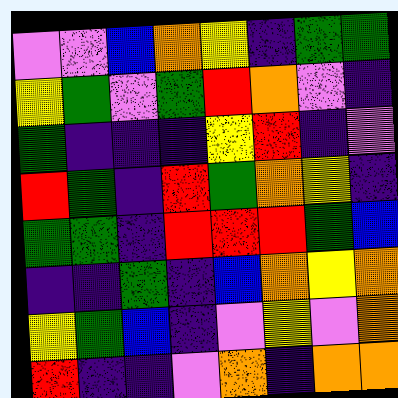[["violet", "violet", "blue", "orange", "yellow", "indigo", "green", "green"], ["yellow", "green", "violet", "green", "red", "orange", "violet", "indigo"], ["green", "indigo", "indigo", "indigo", "yellow", "red", "indigo", "violet"], ["red", "green", "indigo", "red", "green", "orange", "yellow", "indigo"], ["green", "green", "indigo", "red", "red", "red", "green", "blue"], ["indigo", "indigo", "green", "indigo", "blue", "orange", "yellow", "orange"], ["yellow", "green", "blue", "indigo", "violet", "yellow", "violet", "orange"], ["red", "indigo", "indigo", "violet", "orange", "indigo", "orange", "orange"]]